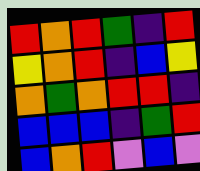[["red", "orange", "red", "green", "indigo", "red"], ["yellow", "orange", "red", "indigo", "blue", "yellow"], ["orange", "green", "orange", "red", "red", "indigo"], ["blue", "blue", "blue", "indigo", "green", "red"], ["blue", "orange", "red", "violet", "blue", "violet"]]